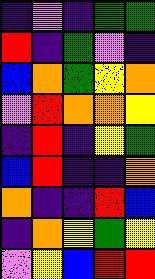[["indigo", "violet", "indigo", "green", "green"], ["red", "indigo", "green", "violet", "indigo"], ["blue", "orange", "green", "yellow", "orange"], ["violet", "red", "orange", "orange", "yellow"], ["indigo", "red", "indigo", "yellow", "green"], ["blue", "red", "indigo", "indigo", "orange"], ["orange", "indigo", "indigo", "red", "blue"], ["indigo", "orange", "yellow", "green", "yellow"], ["violet", "yellow", "blue", "red", "red"]]